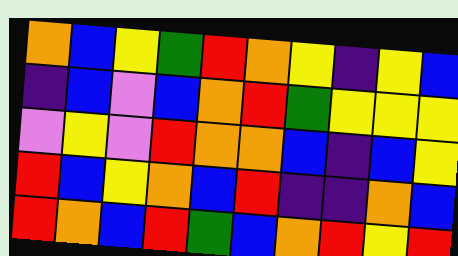[["orange", "blue", "yellow", "green", "red", "orange", "yellow", "indigo", "yellow", "blue"], ["indigo", "blue", "violet", "blue", "orange", "red", "green", "yellow", "yellow", "yellow"], ["violet", "yellow", "violet", "red", "orange", "orange", "blue", "indigo", "blue", "yellow"], ["red", "blue", "yellow", "orange", "blue", "red", "indigo", "indigo", "orange", "blue"], ["red", "orange", "blue", "red", "green", "blue", "orange", "red", "yellow", "red"]]